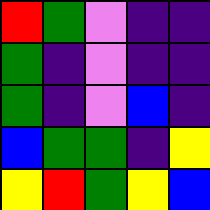[["red", "green", "violet", "indigo", "indigo"], ["green", "indigo", "violet", "indigo", "indigo"], ["green", "indigo", "violet", "blue", "indigo"], ["blue", "green", "green", "indigo", "yellow"], ["yellow", "red", "green", "yellow", "blue"]]